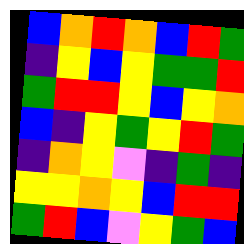[["blue", "orange", "red", "orange", "blue", "red", "green"], ["indigo", "yellow", "blue", "yellow", "green", "green", "red"], ["green", "red", "red", "yellow", "blue", "yellow", "orange"], ["blue", "indigo", "yellow", "green", "yellow", "red", "green"], ["indigo", "orange", "yellow", "violet", "indigo", "green", "indigo"], ["yellow", "yellow", "orange", "yellow", "blue", "red", "red"], ["green", "red", "blue", "violet", "yellow", "green", "blue"]]